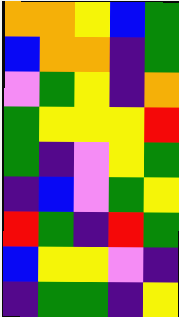[["orange", "orange", "yellow", "blue", "green"], ["blue", "orange", "orange", "indigo", "green"], ["violet", "green", "yellow", "indigo", "orange"], ["green", "yellow", "yellow", "yellow", "red"], ["green", "indigo", "violet", "yellow", "green"], ["indigo", "blue", "violet", "green", "yellow"], ["red", "green", "indigo", "red", "green"], ["blue", "yellow", "yellow", "violet", "indigo"], ["indigo", "green", "green", "indigo", "yellow"]]